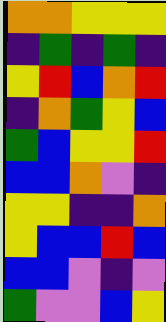[["orange", "orange", "yellow", "yellow", "yellow"], ["indigo", "green", "indigo", "green", "indigo"], ["yellow", "red", "blue", "orange", "red"], ["indigo", "orange", "green", "yellow", "blue"], ["green", "blue", "yellow", "yellow", "red"], ["blue", "blue", "orange", "violet", "indigo"], ["yellow", "yellow", "indigo", "indigo", "orange"], ["yellow", "blue", "blue", "red", "blue"], ["blue", "blue", "violet", "indigo", "violet"], ["green", "violet", "violet", "blue", "yellow"]]